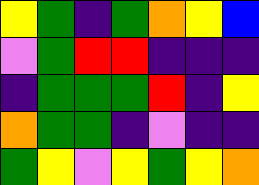[["yellow", "green", "indigo", "green", "orange", "yellow", "blue"], ["violet", "green", "red", "red", "indigo", "indigo", "indigo"], ["indigo", "green", "green", "green", "red", "indigo", "yellow"], ["orange", "green", "green", "indigo", "violet", "indigo", "indigo"], ["green", "yellow", "violet", "yellow", "green", "yellow", "orange"]]